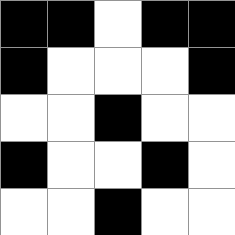[["black", "black", "white", "black", "black"], ["black", "white", "white", "white", "black"], ["white", "white", "black", "white", "white"], ["black", "white", "white", "black", "white"], ["white", "white", "black", "white", "white"]]